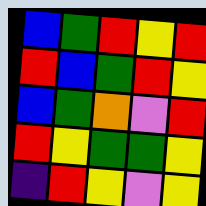[["blue", "green", "red", "yellow", "red"], ["red", "blue", "green", "red", "yellow"], ["blue", "green", "orange", "violet", "red"], ["red", "yellow", "green", "green", "yellow"], ["indigo", "red", "yellow", "violet", "yellow"]]